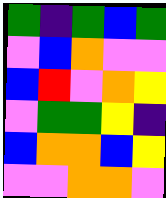[["green", "indigo", "green", "blue", "green"], ["violet", "blue", "orange", "violet", "violet"], ["blue", "red", "violet", "orange", "yellow"], ["violet", "green", "green", "yellow", "indigo"], ["blue", "orange", "orange", "blue", "yellow"], ["violet", "violet", "orange", "orange", "violet"]]